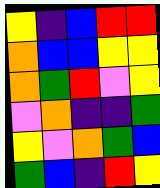[["yellow", "indigo", "blue", "red", "red"], ["orange", "blue", "blue", "yellow", "yellow"], ["orange", "green", "red", "violet", "yellow"], ["violet", "orange", "indigo", "indigo", "green"], ["yellow", "violet", "orange", "green", "blue"], ["green", "blue", "indigo", "red", "yellow"]]